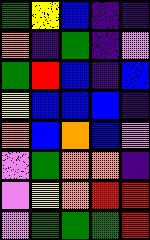[["green", "yellow", "blue", "indigo", "indigo"], ["orange", "indigo", "green", "indigo", "violet"], ["green", "red", "blue", "indigo", "blue"], ["yellow", "blue", "blue", "blue", "indigo"], ["orange", "blue", "orange", "blue", "violet"], ["violet", "green", "orange", "orange", "indigo"], ["violet", "yellow", "orange", "red", "red"], ["violet", "green", "green", "green", "red"]]